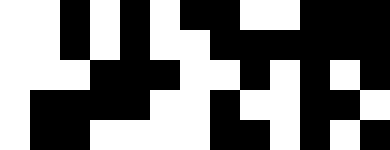[["white", "white", "black", "white", "black", "white", "black", "black", "white", "white", "black", "black", "black"], ["white", "white", "black", "white", "black", "white", "white", "black", "black", "black", "black", "black", "black"], ["white", "white", "white", "black", "black", "black", "white", "white", "black", "white", "black", "white", "black"], ["white", "black", "black", "black", "black", "white", "white", "black", "white", "white", "black", "black", "white"], ["white", "black", "black", "white", "white", "white", "white", "black", "black", "white", "black", "white", "black"]]